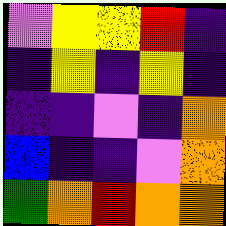[["violet", "yellow", "yellow", "red", "indigo"], ["indigo", "yellow", "indigo", "yellow", "indigo"], ["indigo", "indigo", "violet", "indigo", "orange"], ["blue", "indigo", "indigo", "violet", "orange"], ["green", "orange", "red", "orange", "orange"]]